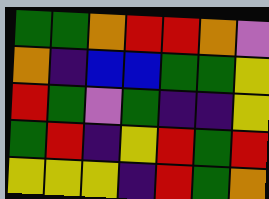[["green", "green", "orange", "red", "red", "orange", "violet"], ["orange", "indigo", "blue", "blue", "green", "green", "yellow"], ["red", "green", "violet", "green", "indigo", "indigo", "yellow"], ["green", "red", "indigo", "yellow", "red", "green", "red"], ["yellow", "yellow", "yellow", "indigo", "red", "green", "orange"]]